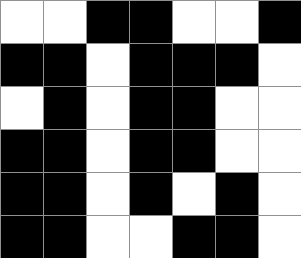[["white", "white", "black", "black", "white", "white", "black"], ["black", "black", "white", "black", "black", "black", "white"], ["white", "black", "white", "black", "black", "white", "white"], ["black", "black", "white", "black", "black", "white", "white"], ["black", "black", "white", "black", "white", "black", "white"], ["black", "black", "white", "white", "black", "black", "white"]]